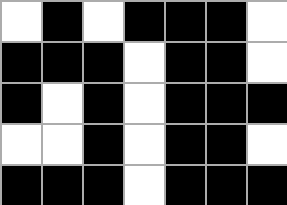[["white", "black", "white", "black", "black", "black", "white"], ["black", "black", "black", "white", "black", "black", "white"], ["black", "white", "black", "white", "black", "black", "black"], ["white", "white", "black", "white", "black", "black", "white"], ["black", "black", "black", "white", "black", "black", "black"]]